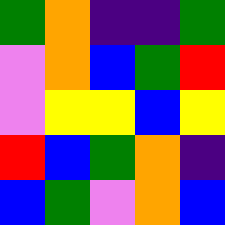[["green", "orange", "indigo", "indigo", "green"], ["violet", "orange", "blue", "green", "red"], ["violet", "yellow", "yellow", "blue", "yellow"], ["red", "blue", "green", "orange", "indigo"], ["blue", "green", "violet", "orange", "blue"]]